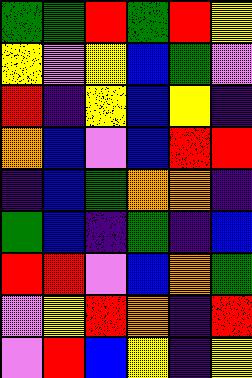[["green", "green", "red", "green", "red", "yellow"], ["yellow", "violet", "yellow", "blue", "green", "violet"], ["red", "indigo", "yellow", "blue", "yellow", "indigo"], ["orange", "blue", "violet", "blue", "red", "red"], ["indigo", "blue", "green", "orange", "orange", "indigo"], ["green", "blue", "indigo", "green", "indigo", "blue"], ["red", "red", "violet", "blue", "orange", "green"], ["violet", "yellow", "red", "orange", "indigo", "red"], ["violet", "red", "blue", "yellow", "indigo", "yellow"]]